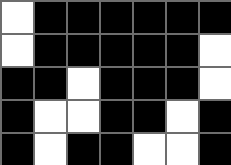[["white", "black", "black", "black", "black", "black", "black"], ["white", "black", "black", "black", "black", "black", "white"], ["black", "black", "white", "black", "black", "black", "white"], ["black", "white", "white", "black", "black", "white", "black"], ["black", "white", "black", "black", "white", "white", "black"]]